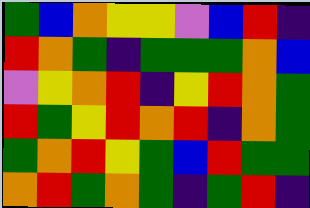[["green", "blue", "orange", "yellow", "yellow", "violet", "blue", "red", "indigo"], ["red", "orange", "green", "indigo", "green", "green", "green", "orange", "blue"], ["violet", "yellow", "orange", "red", "indigo", "yellow", "red", "orange", "green"], ["red", "green", "yellow", "red", "orange", "red", "indigo", "orange", "green"], ["green", "orange", "red", "yellow", "green", "blue", "red", "green", "green"], ["orange", "red", "green", "orange", "green", "indigo", "green", "red", "indigo"]]